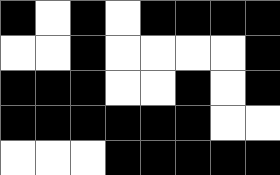[["black", "white", "black", "white", "black", "black", "black", "black"], ["white", "white", "black", "white", "white", "white", "white", "black"], ["black", "black", "black", "white", "white", "black", "white", "black"], ["black", "black", "black", "black", "black", "black", "white", "white"], ["white", "white", "white", "black", "black", "black", "black", "black"]]